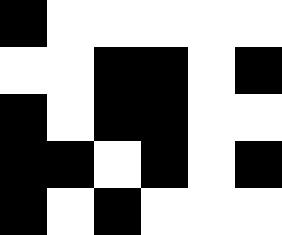[["black", "white", "white", "white", "white", "white"], ["white", "white", "black", "black", "white", "black"], ["black", "white", "black", "black", "white", "white"], ["black", "black", "white", "black", "white", "black"], ["black", "white", "black", "white", "white", "white"]]